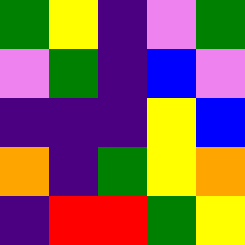[["green", "yellow", "indigo", "violet", "green"], ["violet", "green", "indigo", "blue", "violet"], ["indigo", "indigo", "indigo", "yellow", "blue"], ["orange", "indigo", "green", "yellow", "orange"], ["indigo", "red", "red", "green", "yellow"]]